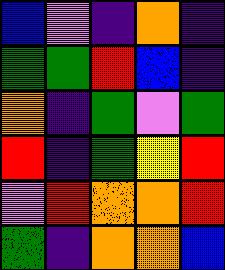[["blue", "violet", "indigo", "orange", "indigo"], ["green", "green", "red", "blue", "indigo"], ["orange", "indigo", "green", "violet", "green"], ["red", "indigo", "green", "yellow", "red"], ["violet", "red", "orange", "orange", "red"], ["green", "indigo", "orange", "orange", "blue"]]